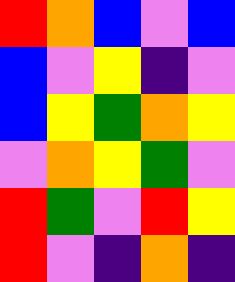[["red", "orange", "blue", "violet", "blue"], ["blue", "violet", "yellow", "indigo", "violet"], ["blue", "yellow", "green", "orange", "yellow"], ["violet", "orange", "yellow", "green", "violet"], ["red", "green", "violet", "red", "yellow"], ["red", "violet", "indigo", "orange", "indigo"]]